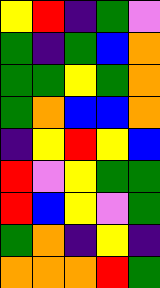[["yellow", "red", "indigo", "green", "violet"], ["green", "indigo", "green", "blue", "orange"], ["green", "green", "yellow", "green", "orange"], ["green", "orange", "blue", "blue", "orange"], ["indigo", "yellow", "red", "yellow", "blue"], ["red", "violet", "yellow", "green", "green"], ["red", "blue", "yellow", "violet", "green"], ["green", "orange", "indigo", "yellow", "indigo"], ["orange", "orange", "orange", "red", "green"]]